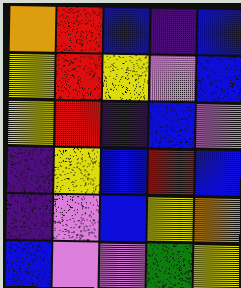[["orange", "red", "blue", "indigo", "blue"], ["yellow", "red", "yellow", "violet", "blue"], ["yellow", "red", "indigo", "blue", "violet"], ["indigo", "yellow", "blue", "red", "blue"], ["indigo", "violet", "blue", "yellow", "orange"], ["blue", "violet", "violet", "green", "yellow"]]